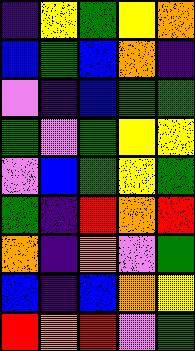[["indigo", "yellow", "green", "yellow", "orange"], ["blue", "green", "blue", "orange", "indigo"], ["violet", "indigo", "blue", "green", "green"], ["green", "violet", "green", "yellow", "yellow"], ["violet", "blue", "green", "yellow", "green"], ["green", "indigo", "red", "orange", "red"], ["orange", "indigo", "orange", "violet", "green"], ["blue", "indigo", "blue", "orange", "yellow"], ["red", "orange", "red", "violet", "green"]]